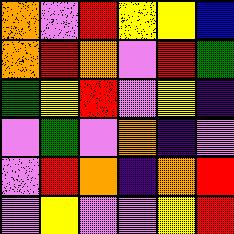[["orange", "violet", "red", "yellow", "yellow", "blue"], ["orange", "red", "orange", "violet", "red", "green"], ["green", "yellow", "red", "violet", "yellow", "indigo"], ["violet", "green", "violet", "orange", "indigo", "violet"], ["violet", "red", "orange", "indigo", "orange", "red"], ["violet", "yellow", "violet", "violet", "yellow", "red"]]